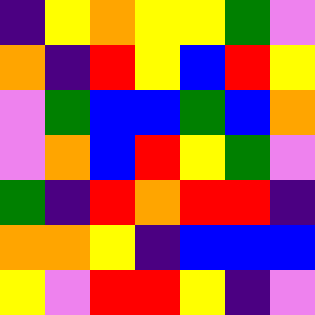[["indigo", "yellow", "orange", "yellow", "yellow", "green", "violet"], ["orange", "indigo", "red", "yellow", "blue", "red", "yellow"], ["violet", "green", "blue", "blue", "green", "blue", "orange"], ["violet", "orange", "blue", "red", "yellow", "green", "violet"], ["green", "indigo", "red", "orange", "red", "red", "indigo"], ["orange", "orange", "yellow", "indigo", "blue", "blue", "blue"], ["yellow", "violet", "red", "red", "yellow", "indigo", "violet"]]